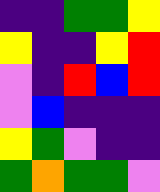[["indigo", "indigo", "green", "green", "yellow"], ["yellow", "indigo", "indigo", "yellow", "red"], ["violet", "indigo", "red", "blue", "red"], ["violet", "blue", "indigo", "indigo", "indigo"], ["yellow", "green", "violet", "indigo", "indigo"], ["green", "orange", "green", "green", "violet"]]